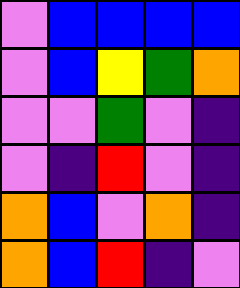[["violet", "blue", "blue", "blue", "blue"], ["violet", "blue", "yellow", "green", "orange"], ["violet", "violet", "green", "violet", "indigo"], ["violet", "indigo", "red", "violet", "indigo"], ["orange", "blue", "violet", "orange", "indigo"], ["orange", "blue", "red", "indigo", "violet"]]